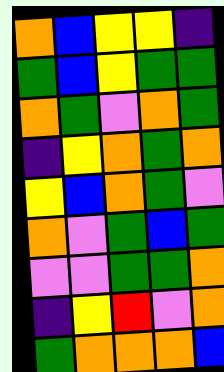[["orange", "blue", "yellow", "yellow", "indigo"], ["green", "blue", "yellow", "green", "green"], ["orange", "green", "violet", "orange", "green"], ["indigo", "yellow", "orange", "green", "orange"], ["yellow", "blue", "orange", "green", "violet"], ["orange", "violet", "green", "blue", "green"], ["violet", "violet", "green", "green", "orange"], ["indigo", "yellow", "red", "violet", "orange"], ["green", "orange", "orange", "orange", "blue"]]